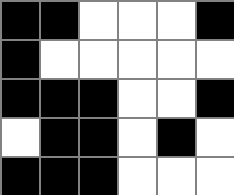[["black", "black", "white", "white", "white", "black"], ["black", "white", "white", "white", "white", "white"], ["black", "black", "black", "white", "white", "black"], ["white", "black", "black", "white", "black", "white"], ["black", "black", "black", "white", "white", "white"]]